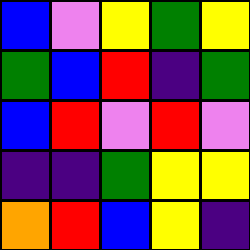[["blue", "violet", "yellow", "green", "yellow"], ["green", "blue", "red", "indigo", "green"], ["blue", "red", "violet", "red", "violet"], ["indigo", "indigo", "green", "yellow", "yellow"], ["orange", "red", "blue", "yellow", "indigo"]]